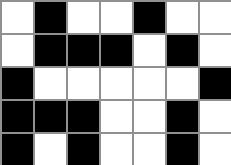[["white", "black", "white", "white", "black", "white", "white"], ["white", "black", "black", "black", "white", "black", "white"], ["black", "white", "white", "white", "white", "white", "black"], ["black", "black", "black", "white", "white", "black", "white"], ["black", "white", "black", "white", "white", "black", "white"]]